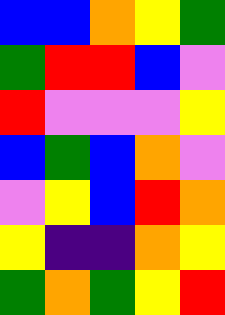[["blue", "blue", "orange", "yellow", "green"], ["green", "red", "red", "blue", "violet"], ["red", "violet", "violet", "violet", "yellow"], ["blue", "green", "blue", "orange", "violet"], ["violet", "yellow", "blue", "red", "orange"], ["yellow", "indigo", "indigo", "orange", "yellow"], ["green", "orange", "green", "yellow", "red"]]